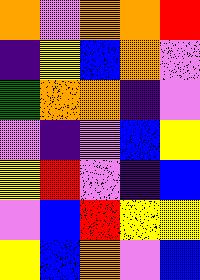[["orange", "violet", "orange", "orange", "red"], ["indigo", "yellow", "blue", "orange", "violet"], ["green", "orange", "orange", "indigo", "violet"], ["violet", "indigo", "violet", "blue", "yellow"], ["yellow", "red", "violet", "indigo", "blue"], ["violet", "blue", "red", "yellow", "yellow"], ["yellow", "blue", "orange", "violet", "blue"]]